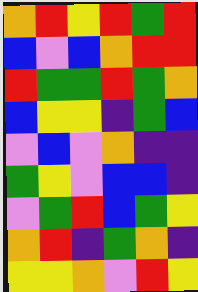[["orange", "red", "yellow", "red", "green", "red"], ["blue", "violet", "blue", "orange", "red", "red"], ["red", "green", "green", "red", "green", "orange"], ["blue", "yellow", "yellow", "indigo", "green", "blue"], ["violet", "blue", "violet", "orange", "indigo", "indigo"], ["green", "yellow", "violet", "blue", "blue", "indigo"], ["violet", "green", "red", "blue", "green", "yellow"], ["orange", "red", "indigo", "green", "orange", "indigo"], ["yellow", "yellow", "orange", "violet", "red", "yellow"]]